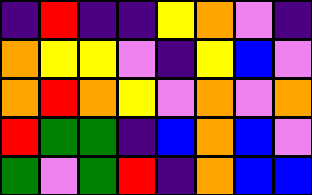[["indigo", "red", "indigo", "indigo", "yellow", "orange", "violet", "indigo"], ["orange", "yellow", "yellow", "violet", "indigo", "yellow", "blue", "violet"], ["orange", "red", "orange", "yellow", "violet", "orange", "violet", "orange"], ["red", "green", "green", "indigo", "blue", "orange", "blue", "violet"], ["green", "violet", "green", "red", "indigo", "orange", "blue", "blue"]]